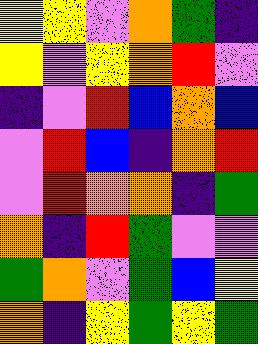[["yellow", "yellow", "violet", "orange", "green", "indigo"], ["yellow", "violet", "yellow", "orange", "red", "violet"], ["indigo", "violet", "red", "blue", "orange", "blue"], ["violet", "red", "blue", "indigo", "orange", "red"], ["violet", "red", "orange", "orange", "indigo", "green"], ["orange", "indigo", "red", "green", "violet", "violet"], ["green", "orange", "violet", "green", "blue", "yellow"], ["orange", "indigo", "yellow", "green", "yellow", "green"]]